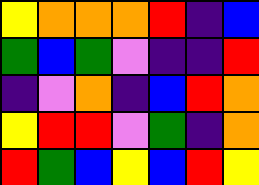[["yellow", "orange", "orange", "orange", "red", "indigo", "blue"], ["green", "blue", "green", "violet", "indigo", "indigo", "red"], ["indigo", "violet", "orange", "indigo", "blue", "red", "orange"], ["yellow", "red", "red", "violet", "green", "indigo", "orange"], ["red", "green", "blue", "yellow", "blue", "red", "yellow"]]